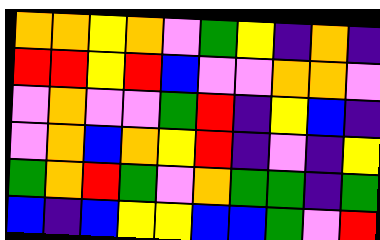[["orange", "orange", "yellow", "orange", "violet", "green", "yellow", "indigo", "orange", "indigo"], ["red", "red", "yellow", "red", "blue", "violet", "violet", "orange", "orange", "violet"], ["violet", "orange", "violet", "violet", "green", "red", "indigo", "yellow", "blue", "indigo"], ["violet", "orange", "blue", "orange", "yellow", "red", "indigo", "violet", "indigo", "yellow"], ["green", "orange", "red", "green", "violet", "orange", "green", "green", "indigo", "green"], ["blue", "indigo", "blue", "yellow", "yellow", "blue", "blue", "green", "violet", "red"]]